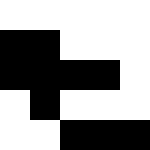[["white", "white", "white", "white", "white"], ["black", "black", "white", "white", "white"], ["black", "black", "black", "black", "white"], ["white", "black", "white", "white", "white"], ["white", "white", "black", "black", "black"]]